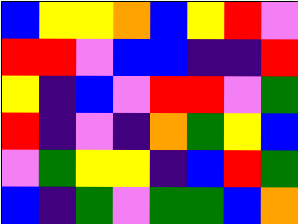[["blue", "yellow", "yellow", "orange", "blue", "yellow", "red", "violet"], ["red", "red", "violet", "blue", "blue", "indigo", "indigo", "red"], ["yellow", "indigo", "blue", "violet", "red", "red", "violet", "green"], ["red", "indigo", "violet", "indigo", "orange", "green", "yellow", "blue"], ["violet", "green", "yellow", "yellow", "indigo", "blue", "red", "green"], ["blue", "indigo", "green", "violet", "green", "green", "blue", "orange"]]